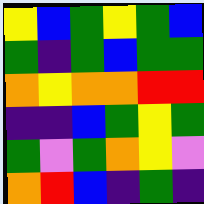[["yellow", "blue", "green", "yellow", "green", "blue"], ["green", "indigo", "green", "blue", "green", "green"], ["orange", "yellow", "orange", "orange", "red", "red"], ["indigo", "indigo", "blue", "green", "yellow", "green"], ["green", "violet", "green", "orange", "yellow", "violet"], ["orange", "red", "blue", "indigo", "green", "indigo"]]